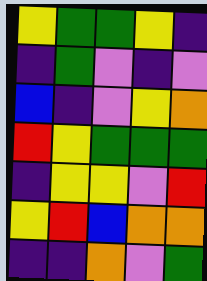[["yellow", "green", "green", "yellow", "indigo"], ["indigo", "green", "violet", "indigo", "violet"], ["blue", "indigo", "violet", "yellow", "orange"], ["red", "yellow", "green", "green", "green"], ["indigo", "yellow", "yellow", "violet", "red"], ["yellow", "red", "blue", "orange", "orange"], ["indigo", "indigo", "orange", "violet", "green"]]